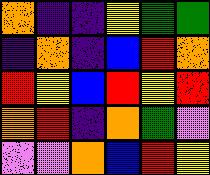[["orange", "indigo", "indigo", "yellow", "green", "green"], ["indigo", "orange", "indigo", "blue", "red", "orange"], ["red", "yellow", "blue", "red", "yellow", "red"], ["orange", "red", "indigo", "orange", "green", "violet"], ["violet", "violet", "orange", "blue", "red", "yellow"]]